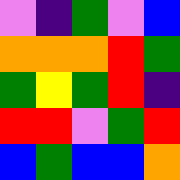[["violet", "indigo", "green", "violet", "blue"], ["orange", "orange", "orange", "red", "green"], ["green", "yellow", "green", "red", "indigo"], ["red", "red", "violet", "green", "red"], ["blue", "green", "blue", "blue", "orange"]]